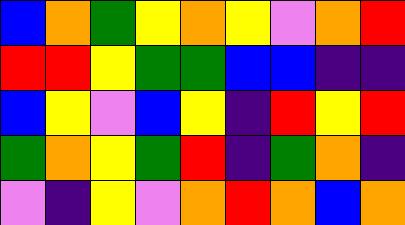[["blue", "orange", "green", "yellow", "orange", "yellow", "violet", "orange", "red"], ["red", "red", "yellow", "green", "green", "blue", "blue", "indigo", "indigo"], ["blue", "yellow", "violet", "blue", "yellow", "indigo", "red", "yellow", "red"], ["green", "orange", "yellow", "green", "red", "indigo", "green", "orange", "indigo"], ["violet", "indigo", "yellow", "violet", "orange", "red", "orange", "blue", "orange"]]